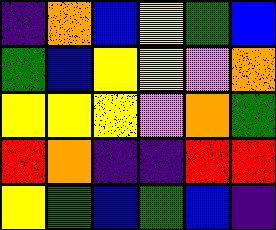[["indigo", "orange", "blue", "yellow", "green", "blue"], ["green", "blue", "yellow", "yellow", "violet", "orange"], ["yellow", "yellow", "yellow", "violet", "orange", "green"], ["red", "orange", "indigo", "indigo", "red", "red"], ["yellow", "green", "blue", "green", "blue", "indigo"]]